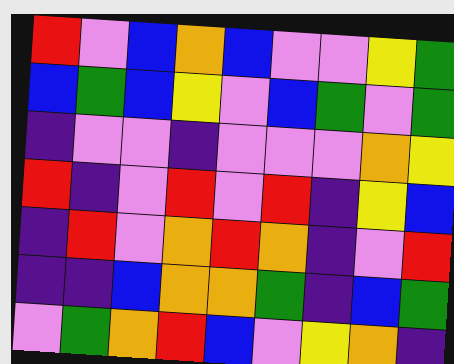[["red", "violet", "blue", "orange", "blue", "violet", "violet", "yellow", "green"], ["blue", "green", "blue", "yellow", "violet", "blue", "green", "violet", "green"], ["indigo", "violet", "violet", "indigo", "violet", "violet", "violet", "orange", "yellow"], ["red", "indigo", "violet", "red", "violet", "red", "indigo", "yellow", "blue"], ["indigo", "red", "violet", "orange", "red", "orange", "indigo", "violet", "red"], ["indigo", "indigo", "blue", "orange", "orange", "green", "indigo", "blue", "green"], ["violet", "green", "orange", "red", "blue", "violet", "yellow", "orange", "indigo"]]